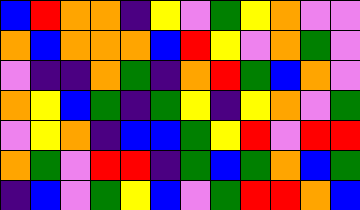[["blue", "red", "orange", "orange", "indigo", "yellow", "violet", "green", "yellow", "orange", "violet", "violet"], ["orange", "blue", "orange", "orange", "orange", "blue", "red", "yellow", "violet", "orange", "green", "violet"], ["violet", "indigo", "indigo", "orange", "green", "indigo", "orange", "red", "green", "blue", "orange", "violet"], ["orange", "yellow", "blue", "green", "indigo", "green", "yellow", "indigo", "yellow", "orange", "violet", "green"], ["violet", "yellow", "orange", "indigo", "blue", "blue", "green", "yellow", "red", "violet", "red", "red"], ["orange", "green", "violet", "red", "red", "indigo", "green", "blue", "green", "orange", "blue", "green"], ["indigo", "blue", "violet", "green", "yellow", "blue", "violet", "green", "red", "red", "orange", "blue"]]